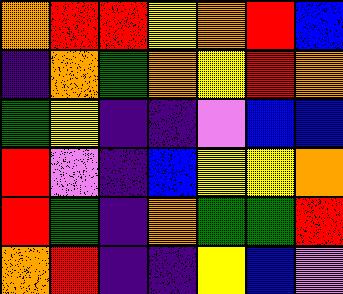[["orange", "red", "red", "yellow", "orange", "red", "blue"], ["indigo", "orange", "green", "orange", "yellow", "red", "orange"], ["green", "yellow", "indigo", "indigo", "violet", "blue", "blue"], ["red", "violet", "indigo", "blue", "yellow", "yellow", "orange"], ["red", "green", "indigo", "orange", "green", "green", "red"], ["orange", "red", "indigo", "indigo", "yellow", "blue", "violet"]]